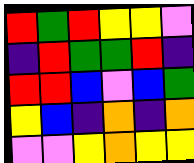[["red", "green", "red", "yellow", "yellow", "violet"], ["indigo", "red", "green", "green", "red", "indigo"], ["red", "red", "blue", "violet", "blue", "green"], ["yellow", "blue", "indigo", "orange", "indigo", "orange"], ["violet", "violet", "yellow", "orange", "yellow", "yellow"]]